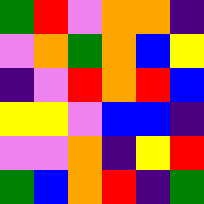[["green", "red", "violet", "orange", "orange", "indigo"], ["violet", "orange", "green", "orange", "blue", "yellow"], ["indigo", "violet", "red", "orange", "red", "blue"], ["yellow", "yellow", "violet", "blue", "blue", "indigo"], ["violet", "violet", "orange", "indigo", "yellow", "red"], ["green", "blue", "orange", "red", "indigo", "green"]]